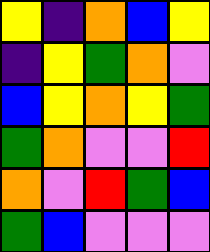[["yellow", "indigo", "orange", "blue", "yellow"], ["indigo", "yellow", "green", "orange", "violet"], ["blue", "yellow", "orange", "yellow", "green"], ["green", "orange", "violet", "violet", "red"], ["orange", "violet", "red", "green", "blue"], ["green", "blue", "violet", "violet", "violet"]]